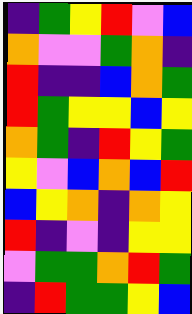[["indigo", "green", "yellow", "red", "violet", "blue"], ["orange", "violet", "violet", "green", "orange", "indigo"], ["red", "indigo", "indigo", "blue", "orange", "green"], ["red", "green", "yellow", "yellow", "blue", "yellow"], ["orange", "green", "indigo", "red", "yellow", "green"], ["yellow", "violet", "blue", "orange", "blue", "red"], ["blue", "yellow", "orange", "indigo", "orange", "yellow"], ["red", "indigo", "violet", "indigo", "yellow", "yellow"], ["violet", "green", "green", "orange", "red", "green"], ["indigo", "red", "green", "green", "yellow", "blue"]]